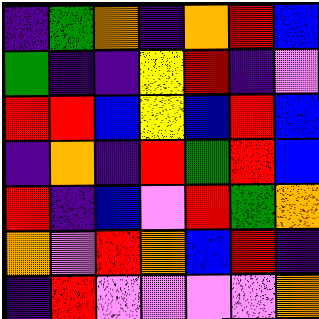[["indigo", "green", "orange", "indigo", "orange", "red", "blue"], ["green", "indigo", "indigo", "yellow", "red", "indigo", "violet"], ["red", "red", "blue", "yellow", "blue", "red", "blue"], ["indigo", "orange", "indigo", "red", "green", "red", "blue"], ["red", "indigo", "blue", "violet", "red", "green", "orange"], ["orange", "violet", "red", "orange", "blue", "red", "indigo"], ["indigo", "red", "violet", "violet", "violet", "violet", "orange"]]